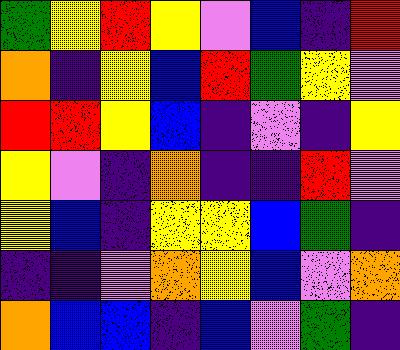[["green", "yellow", "red", "yellow", "violet", "blue", "indigo", "red"], ["orange", "indigo", "yellow", "blue", "red", "green", "yellow", "violet"], ["red", "red", "yellow", "blue", "indigo", "violet", "indigo", "yellow"], ["yellow", "violet", "indigo", "orange", "indigo", "indigo", "red", "violet"], ["yellow", "blue", "indigo", "yellow", "yellow", "blue", "green", "indigo"], ["indigo", "indigo", "violet", "orange", "yellow", "blue", "violet", "orange"], ["orange", "blue", "blue", "indigo", "blue", "violet", "green", "indigo"]]